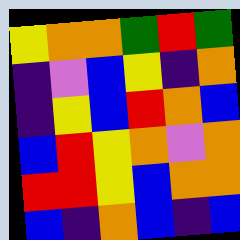[["yellow", "orange", "orange", "green", "red", "green"], ["indigo", "violet", "blue", "yellow", "indigo", "orange"], ["indigo", "yellow", "blue", "red", "orange", "blue"], ["blue", "red", "yellow", "orange", "violet", "orange"], ["red", "red", "yellow", "blue", "orange", "orange"], ["blue", "indigo", "orange", "blue", "indigo", "blue"]]